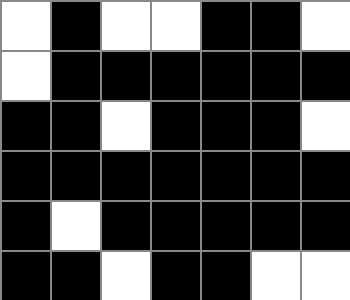[["white", "black", "white", "white", "black", "black", "white"], ["white", "black", "black", "black", "black", "black", "black"], ["black", "black", "white", "black", "black", "black", "white"], ["black", "black", "black", "black", "black", "black", "black"], ["black", "white", "black", "black", "black", "black", "black"], ["black", "black", "white", "black", "black", "white", "white"]]